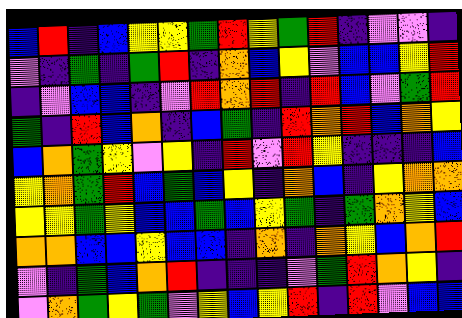[["blue", "red", "indigo", "blue", "yellow", "yellow", "green", "red", "yellow", "green", "red", "indigo", "violet", "violet", "indigo"], ["violet", "indigo", "green", "indigo", "green", "red", "indigo", "orange", "blue", "yellow", "violet", "blue", "blue", "yellow", "red"], ["indigo", "violet", "blue", "blue", "indigo", "violet", "red", "orange", "red", "indigo", "red", "blue", "violet", "green", "red"], ["green", "indigo", "red", "blue", "orange", "indigo", "blue", "green", "indigo", "red", "orange", "red", "blue", "orange", "yellow"], ["blue", "orange", "green", "yellow", "violet", "yellow", "indigo", "red", "violet", "red", "yellow", "indigo", "indigo", "indigo", "blue"], ["yellow", "orange", "green", "red", "blue", "green", "blue", "yellow", "indigo", "orange", "blue", "indigo", "yellow", "orange", "orange"], ["yellow", "yellow", "green", "yellow", "blue", "blue", "green", "blue", "yellow", "green", "indigo", "green", "orange", "yellow", "blue"], ["orange", "orange", "blue", "blue", "yellow", "blue", "blue", "indigo", "orange", "indigo", "orange", "yellow", "blue", "orange", "red"], ["violet", "indigo", "green", "blue", "orange", "red", "indigo", "indigo", "indigo", "violet", "green", "red", "orange", "yellow", "indigo"], ["violet", "orange", "green", "yellow", "green", "violet", "yellow", "blue", "yellow", "red", "indigo", "red", "violet", "blue", "blue"]]